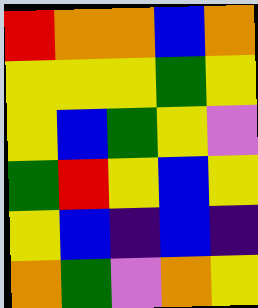[["red", "orange", "orange", "blue", "orange"], ["yellow", "yellow", "yellow", "green", "yellow"], ["yellow", "blue", "green", "yellow", "violet"], ["green", "red", "yellow", "blue", "yellow"], ["yellow", "blue", "indigo", "blue", "indigo"], ["orange", "green", "violet", "orange", "yellow"]]